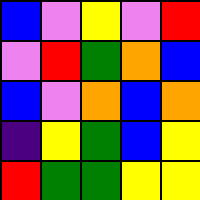[["blue", "violet", "yellow", "violet", "red"], ["violet", "red", "green", "orange", "blue"], ["blue", "violet", "orange", "blue", "orange"], ["indigo", "yellow", "green", "blue", "yellow"], ["red", "green", "green", "yellow", "yellow"]]